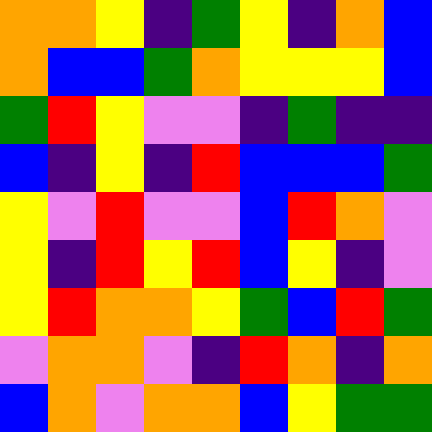[["orange", "orange", "yellow", "indigo", "green", "yellow", "indigo", "orange", "blue"], ["orange", "blue", "blue", "green", "orange", "yellow", "yellow", "yellow", "blue"], ["green", "red", "yellow", "violet", "violet", "indigo", "green", "indigo", "indigo"], ["blue", "indigo", "yellow", "indigo", "red", "blue", "blue", "blue", "green"], ["yellow", "violet", "red", "violet", "violet", "blue", "red", "orange", "violet"], ["yellow", "indigo", "red", "yellow", "red", "blue", "yellow", "indigo", "violet"], ["yellow", "red", "orange", "orange", "yellow", "green", "blue", "red", "green"], ["violet", "orange", "orange", "violet", "indigo", "red", "orange", "indigo", "orange"], ["blue", "orange", "violet", "orange", "orange", "blue", "yellow", "green", "green"]]